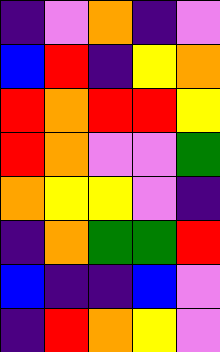[["indigo", "violet", "orange", "indigo", "violet"], ["blue", "red", "indigo", "yellow", "orange"], ["red", "orange", "red", "red", "yellow"], ["red", "orange", "violet", "violet", "green"], ["orange", "yellow", "yellow", "violet", "indigo"], ["indigo", "orange", "green", "green", "red"], ["blue", "indigo", "indigo", "blue", "violet"], ["indigo", "red", "orange", "yellow", "violet"]]